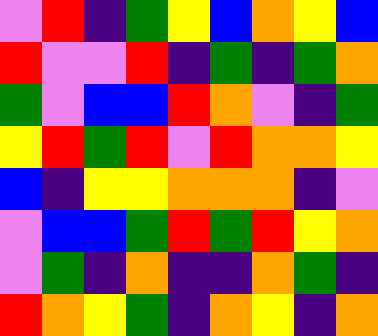[["violet", "red", "indigo", "green", "yellow", "blue", "orange", "yellow", "blue"], ["red", "violet", "violet", "red", "indigo", "green", "indigo", "green", "orange"], ["green", "violet", "blue", "blue", "red", "orange", "violet", "indigo", "green"], ["yellow", "red", "green", "red", "violet", "red", "orange", "orange", "yellow"], ["blue", "indigo", "yellow", "yellow", "orange", "orange", "orange", "indigo", "violet"], ["violet", "blue", "blue", "green", "red", "green", "red", "yellow", "orange"], ["violet", "green", "indigo", "orange", "indigo", "indigo", "orange", "green", "indigo"], ["red", "orange", "yellow", "green", "indigo", "orange", "yellow", "indigo", "orange"]]